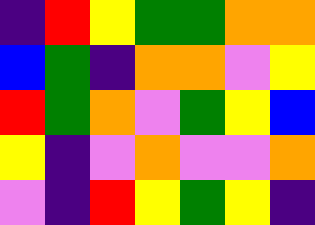[["indigo", "red", "yellow", "green", "green", "orange", "orange"], ["blue", "green", "indigo", "orange", "orange", "violet", "yellow"], ["red", "green", "orange", "violet", "green", "yellow", "blue"], ["yellow", "indigo", "violet", "orange", "violet", "violet", "orange"], ["violet", "indigo", "red", "yellow", "green", "yellow", "indigo"]]